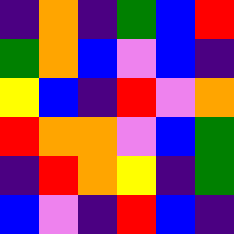[["indigo", "orange", "indigo", "green", "blue", "red"], ["green", "orange", "blue", "violet", "blue", "indigo"], ["yellow", "blue", "indigo", "red", "violet", "orange"], ["red", "orange", "orange", "violet", "blue", "green"], ["indigo", "red", "orange", "yellow", "indigo", "green"], ["blue", "violet", "indigo", "red", "blue", "indigo"]]